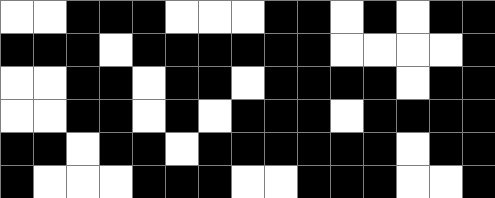[["white", "white", "black", "black", "black", "white", "white", "white", "black", "black", "white", "black", "white", "black", "black"], ["black", "black", "black", "white", "black", "black", "black", "black", "black", "black", "white", "white", "white", "white", "black"], ["white", "white", "black", "black", "white", "black", "black", "white", "black", "black", "black", "black", "white", "black", "black"], ["white", "white", "black", "black", "white", "black", "white", "black", "black", "black", "white", "black", "black", "black", "black"], ["black", "black", "white", "black", "black", "white", "black", "black", "black", "black", "black", "black", "white", "black", "black"], ["black", "white", "white", "white", "black", "black", "black", "white", "white", "black", "black", "black", "white", "white", "black"]]